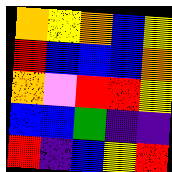[["orange", "yellow", "orange", "blue", "yellow"], ["red", "blue", "blue", "blue", "orange"], ["orange", "violet", "red", "red", "yellow"], ["blue", "blue", "green", "indigo", "indigo"], ["red", "indigo", "blue", "yellow", "red"]]